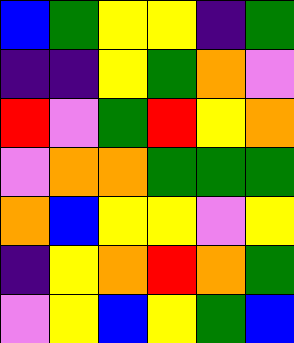[["blue", "green", "yellow", "yellow", "indigo", "green"], ["indigo", "indigo", "yellow", "green", "orange", "violet"], ["red", "violet", "green", "red", "yellow", "orange"], ["violet", "orange", "orange", "green", "green", "green"], ["orange", "blue", "yellow", "yellow", "violet", "yellow"], ["indigo", "yellow", "orange", "red", "orange", "green"], ["violet", "yellow", "blue", "yellow", "green", "blue"]]